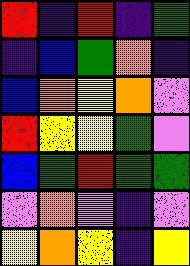[["red", "indigo", "red", "indigo", "green"], ["indigo", "blue", "green", "orange", "indigo"], ["blue", "orange", "yellow", "orange", "violet"], ["red", "yellow", "yellow", "green", "violet"], ["blue", "green", "red", "green", "green"], ["violet", "orange", "violet", "indigo", "violet"], ["yellow", "orange", "yellow", "indigo", "yellow"]]